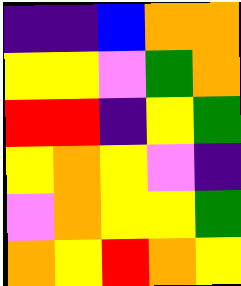[["indigo", "indigo", "blue", "orange", "orange"], ["yellow", "yellow", "violet", "green", "orange"], ["red", "red", "indigo", "yellow", "green"], ["yellow", "orange", "yellow", "violet", "indigo"], ["violet", "orange", "yellow", "yellow", "green"], ["orange", "yellow", "red", "orange", "yellow"]]